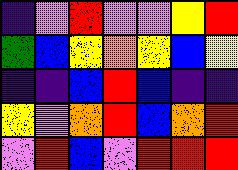[["indigo", "violet", "red", "violet", "violet", "yellow", "red"], ["green", "blue", "yellow", "orange", "yellow", "blue", "yellow"], ["indigo", "indigo", "blue", "red", "blue", "indigo", "indigo"], ["yellow", "violet", "orange", "red", "blue", "orange", "red"], ["violet", "red", "blue", "violet", "red", "red", "red"]]